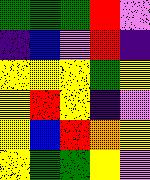[["green", "green", "green", "red", "violet"], ["indigo", "blue", "violet", "red", "indigo"], ["yellow", "yellow", "yellow", "green", "yellow"], ["yellow", "red", "yellow", "indigo", "violet"], ["yellow", "blue", "red", "orange", "yellow"], ["yellow", "green", "green", "yellow", "violet"]]